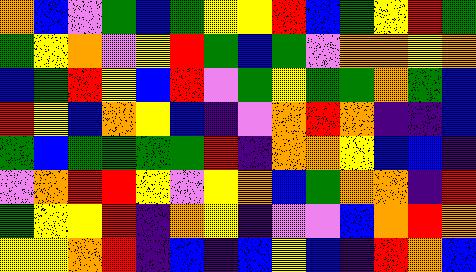[["orange", "blue", "violet", "green", "blue", "green", "yellow", "yellow", "red", "blue", "green", "yellow", "red", "green"], ["green", "yellow", "orange", "violet", "yellow", "red", "green", "blue", "green", "violet", "orange", "orange", "yellow", "orange"], ["blue", "green", "red", "yellow", "blue", "red", "violet", "green", "yellow", "green", "green", "orange", "green", "blue"], ["red", "yellow", "blue", "orange", "yellow", "blue", "indigo", "violet", "orange", "red", "orange", "indigo", "indigo", "blue"], ["green", "blue", "green", "green", "green", "green", "red", "indigo", "orange", "orange", "yellow", "blue", "blue", "indigo"], ["violet", "orange", "red", "red", "yellow", "violet", "yellow", "orange", "blue", "green", "orange", "orange", "indigo", "red"], ["green", "yellow", "yellow", "red", "indigo", "orange", "yellow", "indigo", "violet", "violet", "blue", "orange", "red", "orange"], ["yellow", "yellow", "orange", "red", "indigo", "blue", "indigo", "blue", "yellow", "blue", "indigo", "red", "orange", "blue"]]